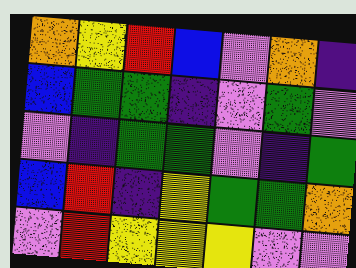[["orange", "yellow", "red", "blue", "violet", "orange", "indigo"], ["blue", "green", "green", "indigo", "violet", "green", "violet"], ["violet", "indigo", "green", "green", "violet", "indigo", "green"], ["blue", "red", "indigo", "yellow", "green", "green", "orange"], ["violet", "red", "yellow", "yellow", "yellow", "violet", "violet"]]